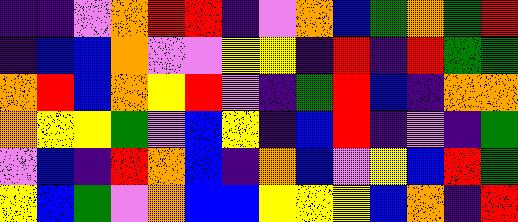[["indigo", "indigo", "violet", "orange", "red", "red", "indigo", "violet", "orange", "blue", "green", "orange", "green", "red"], ["indigo", "blue", "blue", "orange", "violet", "violet", "yellow", "yellow", "indigo", "red", "indigo", "red", "green", "green"], ["orange", "red", "blue", "orange", "yellow", "red", "violet", "indigo", "green", "red", "blue", "indigo", "orange", "orange"], ["orange", "yellow", "yellow", "green", "violet", "blue", "yellow", "indigo", "blue", "red", "indigo", "violet", "indigo", "green"], ["violet", "blue", "indigo", "red", "orange", "blue", "indigo", "orange", "blue", "violet", "yellow", "blue", "red", "green"], ["yellow", "blue", "green", "violet", "orange", "blue", "blue", "yellow", "yellow", "yellow", "blue", "orange", "indigo", "red"]]